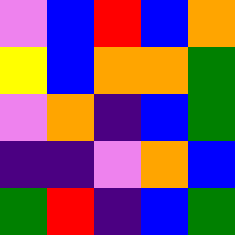[["violet", "blue", "red", "blue", "orange"], ["yellow", "blue", "orange", "orange", "green"], ["violet", "orange", "indigo", "blue", "green"], ["indigo", "indigo", "violet", "orange", "blue"], ["green", "red", "indigo", "blue", "green"]]